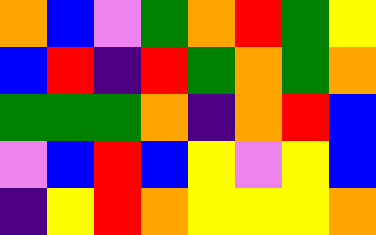[["orange", "blue", "violet", "green", "orange", "red", "green", "yellow"], ["blue", "red", "indigo", "red", "green", "orange", "green", "orange"], ["green", "green", "green", "orange", "indigo", "orange", "red", "blue"], ["violet", "blue", "red", "blue", "yellow", "violet", "yellow", "blue"], ["indigo", "yellow", "red", "orange", "yellow", "yellow", "yellow", "orange"]]